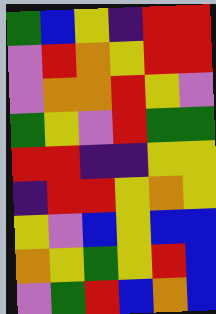[["green", "blue", "yellow", "indigo", "red", "red"], ["violet", "red", "orange", "yellow", "red", "red"], ["violet", "orange", "orange", "red", "yellow", "violet"], ["green", "yellow", "violet", "red", "green", "green"], ["red", "red", "indigo", "indigo", "yellow", "yellow"], ["indigo", "red", "red", "yellow", "orange", "yellow"], ["yellow", "violet", "blue", "yellow", "blue", "blue"], ["orange", "yellow", "green", "yellow", "red", "blue"], ["violet", "green", "red", "blue", "orange", "blue"]]